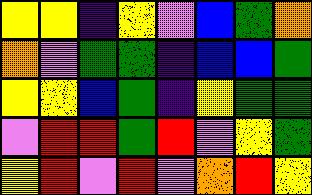[["yellow", "yellow", "indigo", "yellow", "violet", "blue", "green", "orange"], ["orange", "violet", "green", "green", "indigo", "blue", "blue", "green"], ["yellow", "yellow", "blue", "green", "indigo", "yellow", "green", "green"], ["violet", "red", "red", "green", "red", "violet", "yellow", "green"], ["yellow", "red", "violet", "red", "violet", "orange", "red", "yellow"]]